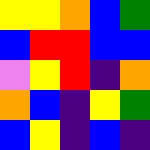[["yellow", "yellow", "orange", "blue", "green"], ["blue", "red", "red", "blue", "blue"], ["violet", "yellow", "red", "indigo", "orange"], ["orange", "blue", "indigo", "yellow", "green"], ["blue", "yellow", "indigo", "blue", "indigo"]]